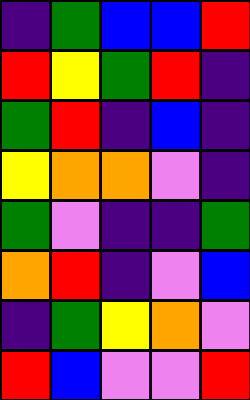[["indigo", "green", "blue", "blue", "red"], ["red", "yellow", "green", "red", "indigo"], ["green", "red", "indigo", "blue", "indigo"], ["yellow", "orange", "orange", "violet", "indigo"], ["green", "violet", "indigo", "indigo", "green"], ["orange", "red", "indigo", "violet", "blue"], ["indigo", "green", "yellow", "orange", "violet"], ["red", "blue", "violet", "violet", "red"]]